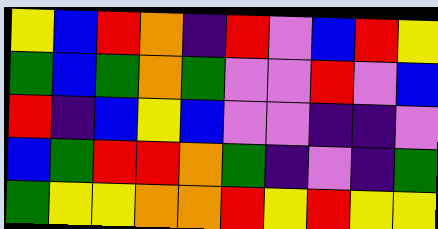[["yellow", "blue", "red", "orange", "indigo", "red", "violet", "blue", "red", "yellow"], ["green", "blue", "green", "orange", "green", "violet", "violet", "red", "violet", "blue"], ["red", "indigo", "blue", "yellow", "blue", "violet", "violet", "indigo", "indigo", "violet"], ["blue", "green", "red", "red", "orange", "green", "indigo", "violet", "indigo", "green"], ["green", "yellow", "yellow", "orange", "orange", "red", "yellow", "red", "yellow", "yellow"]]